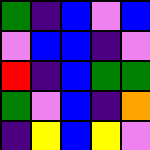[["green", "indigo", "blue", "violet", "blue"], ["violet", "blue", "blue", "indigo", "violet"], ["red", "indigo", "blue", "green", "green"], ["green", "violet", "blue", "indigo", "orange"], ["indigo", "yellow", "blue", "yellow", "violet"]]